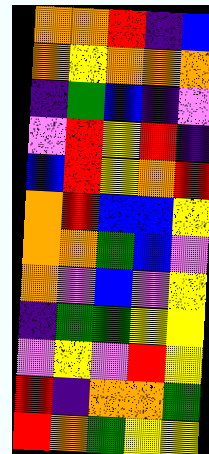[["orange", "orange", "red", "indigo", "blue"], ["orange", "yellow", "orange", "orange", "orange"], ["indigo", "green", "blue", "indigo", "violet"], ["violet", "red", "yellow", "red", "indigo"], ["blue", "red", "yellow", "orange", "red"], ["orange", "red", "blue", "blue", "yellow"], ["orange", "orange", "green", "blue", "violet"], ["orange", "violet", "blue", "violet", "yellow"], ["indigo", "green", "green", "yellow", "yellow"], ["violet", "yellow", "violet", "red", "yellow"], ["red", "indigo", "orange", "orange", "green"], ["red", "orange", "green", "yellow", "yellow"]]